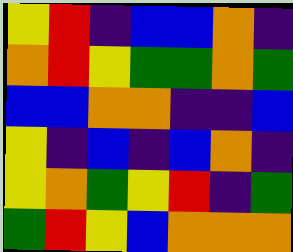[["yellow", "red", "indigo", "blue", "blue", "orange", "indigo"], ["orange", "red", "yellow", "green", "green", "orange", "green"], ["blue", "blue", "orange", "orange", "indigo", "indigo", "blue"], ["yellow", "indigo", "blue", "indigo", "blue", "orange", "indigo"], ["yellow", "orange", "green", "yellow", "red", "indigo", "green"], ["green", "red", "yellow", "blue", "orange", "orange", "orange"]]